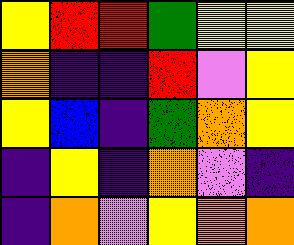[["yellow", "red", "red", "green", "yellow", "yellow"], ["orange", "indigo", "indigo", "red", "violet", "yellow"], ["yellow", "blue", "indigo", "green", "orange", "yellow"], ["indigo", "yellow", "indigo", "orange", "violet", "indigo"], ["indigo", "orange", "violet", "yellow", "orange", "orange"]]